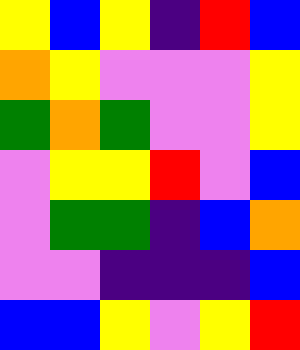[["yellow", "blue", "yellow", "indigo", "red", "blue"], ["orange", "yellow", "violet", "violet", "violet", "yellow"], ["green", "orange", "green", "violet", "violet", "yellow"], ["violet", "yellow", "yellow", "red", "violet", "blue"], ["violet", "green", "green", "indigo", "blue", "orange"], ["violet", "violet", "indigo", "indigo", "indigo", "blue"], ["blue", "blue", "yellow", "violet", "yellow", "red"]]